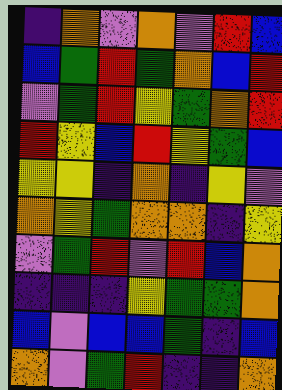[["indigo", "orange", "violet", "orange", "violet", "red", "blue"], ["blue", "green", "red", "green", "orange", "blue", "red"], ["violet", "green", "red", "yellow", "green", "orange", "red"], ["red", "yellow", "blue", "red", "yellow", "green", "blue"], ["yellow", "yellow", "indigo", "orange", "indigo", "yellow", "violet"], ["orange", "yellow", "green", "orange", "orange", "indigo", "yellow"], ["violet", "green", "red", "violet", "red", "blue", "orange"], ["indigo", "indigo", "indigo", "yellow", "green", "green", "orange"], ["blue", "violet", "blue", "blue", "green", "indigo", "blue"], ["orange", "violet", "green", "red", "indigo", "indigo", "orange"]]